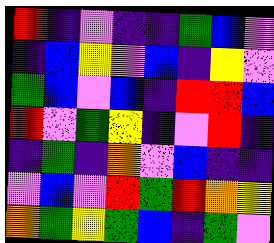[["red", "indigo", "violet", "indigo", "indigo", "green", "blue", "violet"], ["indigo", "blue", "yellow", "violet", "blue", "indigo", "yellow", "violet"], ["green", "blue", "violet", "blue", "indigo", "red", "red", "blue"], ["red", "violet", "green", "yellow", "indigo", "violet", "red", "indigo"], ["indigo", "green", "indigo", "orange", "violet", "blue", "indigo", "indigo"], ["violet", "blue", "violet", "red", "green", "red", "orange", "yellow"], ["orange", "green", "yellow", "green", "blue", "indigo", "green", "violet"]]